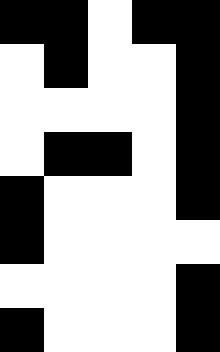[["black", "black", "white", "black", "black"], ["white", "black", "white", "white", "black"], ["white", "white", "white", "white", "black"], ["white", "black", "black", "white", "black"], ["black", "white", "white", "white", "black"], ["black", "white", "white", "white", "white"], ["white", "white", "white", "white", "black"], ["black", "white", "white", "white", "black"]]